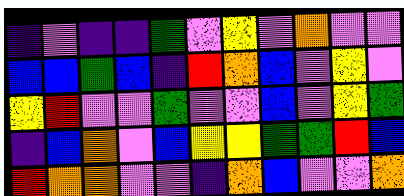[["indigo", "violet", "indigo", "indigo", "green", "violet", "yellow", "violet", "orange", "violet", "violet"], ["blue", "blue", "green", "blue", "indigo", "red", "orange", "blue", "violet", "yellow", "violet"], ["yellow", "red", "violet", "violet", "green", "violet", "violet", "blue", "violet", "yellow", "green"], ["indigo", "blue", "orange", "violet", "blue", "yellow", "yellow", "green", "green", "red", "blue"], ["red", "orange", "orange", "violet", "violet", "indigo", "orange", "blue", "violet", "violet", "orange"]]